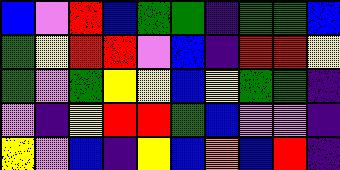[["blue", "violet", "red", "blue", "green", "green", "indigo", "green", "green", "blue"], ["green", "yellow", "red", "red", "violet", "blue", "indigo", "red", "red", "yellow"], ["green", "violet", "green", "yellow", "yellow", "blue", "yellow", "green", "green", "indigo"], ["violet", "indigo", "yellow", "red", "red", "green", "blue", "violet", "violet", "indigo"], ["yellow", "violet", "blue", "indigo", "yellow", "blue", "orange", "blue", "red", "indigo"]]